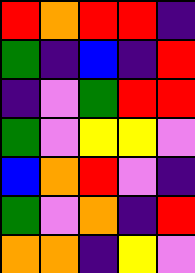[["red", "orange", "red", "red", "indigo"], ["green", "indigo", "blue", "indigo", "red"], ["indigo", "violet", "green", "red", "red"], ["green", "violet", "yellow", "yellow", "violet"], ["blue", "orange", "red", "violet", "indigo"], ["green", "violet", "orange", "indigo", "red"], ["orange", "orange", "indigo", "yellow", "violet"]]